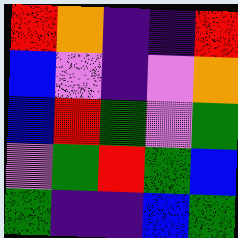[["red", "orange", "indigo", "indigo", "red"], ["blue", "violet", "indigo", "violet", "orange"], ["blue", "red", "green", "violet", "green"], ["violet", "green", "red", "green", "blue"], ["green", "indigo", "indigo", "blue", "green"]]